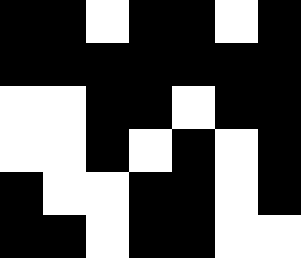[["black", "black", "white", "black", "black", "white", "black"], ["black", "black", "black", "black", "black", "black", "black"], ["white", "white", "black", "black", "white", "black", "black"], ["white", "white", "black", "white", "black", "white", "black"], ["black", "white", "white", "black", "black", "white", "black"], ["black", "black", "white", "black", "black", "white", "white"]]